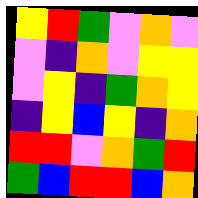[["yellow", "red", "green", "violet", "orange", "violet"], ["violet", "indigo", "orange", "violet", "yellow", "yellow"], ["violet", "yellow", "indigo", "green", "orange", "yellow"], ["indigo", "yellow", "blue", "yellow", "indigo", "orange"], ["red", "red", "violet", "orange", "green", "red"], ["green", "blue", "red", "red", "blue", "orange"]]